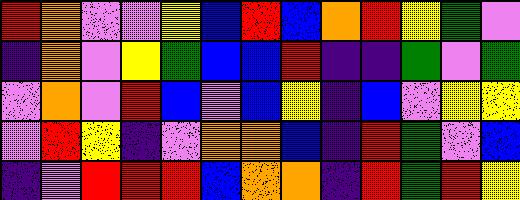[["red", "orange", "violet", "violet", "yellow", "blue", "red", "blue", "orange", "red", "yellow", "green", "violet"], ["indigo", "orange", "violet", "yellow", "green", "blue", "blue", "red", "indigo", "indigo", "green", "violet", "green"], ["violet", "orange", "violet", "red", "blue", "violet", "blue", "yellow", "indigo", "blue", "violet", "yellow", "yellow"], ["violet", "red", "yellow", "indigo", "violet", "orange", "orange", "blue", "indigo", "red", "green", "violet", "blue"], ["indigo", "violet", "red", "red", "red", "blue", "orange", "orange", "indigo", "red", "green", "red", "yellow"]]